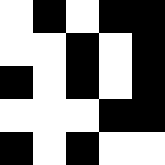[["white", "black", "white", "black", "black"], ["white", "white", "black", "white", "black"], ["black", "white", "black", "white", "black"], ["white", "white", "white", "black", "black"], ["black", "white", "black", "white", "white"]]